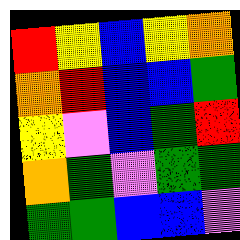[["red", "yellow", "blue", "yellow", "orange"], ["orange", "red", "blue", "blue", "green"], ["yellow", "violet", "blue", "green", "red"], ["orange", "green", "violet", "green", "green"], ["green", "green", "blue", "blue", "violet"]]